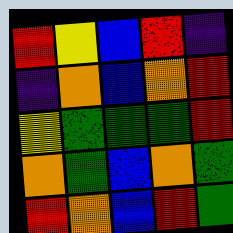[["red", "yellow", "blue", "red", "indigo"], ["indigo", "orange", "blue", "orange", "red"], ["yellow", "green", "green", "green", "red"], ["orange", "green", "blue", "orange", "green"], ["red", "orange", "blue", "red", "green"]]